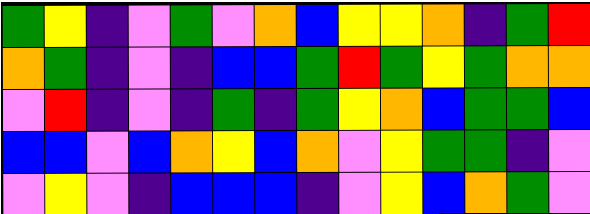[["green", "yellow", "indigo", "violet", "green", "violet", "orange", "blue", "yellow", "yellow", "orange", "indigo", "green", "red"], ["orange", "green", "indigo", "violet", "indigo", "blue", "blue", "green", "red", "green", "yellow", "green", "orange", "orange"], ["violet", "red", "indigo", "violet", "indigo", "green", "indigo", "green", "yellow", "orange", "blue", "green", "green", "blue"], ["blue", "blue", "violet", "blue", "orange", "yellow", "blue", "orange", "violet", "yellow", "green", "green", "indigo", "violet"], ["violet", "yellow", "violet", "indigo", "blue", "blue", "blue", "indigo", "violet", "yellow", "blue", "orange", "green", "violet"]]